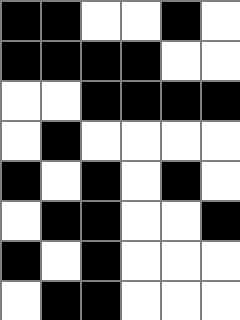[["black", "black", "white", "white", "black", "white"], ["black", "black", "black", "black", "white", "white"], ["white", "white", "black", "black", "black", "black"], ["white", "black", "white", "white", "white", "white"], ["black", "white", "black", "white", "black", "white"], ["white", "black", "black", "white", "white", "black"], ["black", "white", "black", "white", "white", "white"], ["white", "black", "black", "white", "white", "white"]]